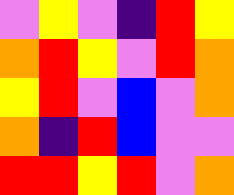[["violet", "yellow", "violet", "indigo", "red", "yellow"], ["orange", "red", "yellow", "violet", "red", "orange"], ["yellow", "red", "violet", "blue", "violet", "orange"], ["orange", "indigo", "red", "blue", "violet", "violet"], ["red", "red", "yellow", "red", "violet", "orange"]]